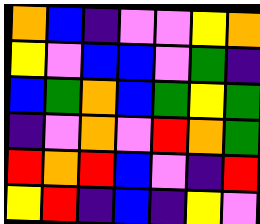[["orange", "blue", "indigo", "violet", "violet", "yellow", "orange"], ["yellow", "violet", "blue", "blue", "violet", "green", "indigo"], ["blue", "green", "orange", "blue", "green", "yellow", "green"], ["indigo", "violet", "orange", "violet", "red", "orange", "green"], ["red", "orange", "red", "blue", "violet", "indigo", "red"], ["yellow", "red", "indigo", "blue", "indigo", "yellow", "violet"]]